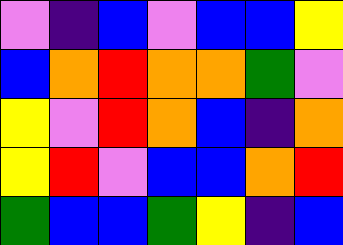[["violet", "indigo", "blue", "violet", "blue", "blue", "yellow"], ["blue", "orange", "red", "orange", "orange", "green", "violet"], ["yellow", "violet", "red", "orange", "blue", "indigo", "orange"], ["yellow", "red", "violet", "blue", "blue", "orange", "red"], ["green", "blue", "blue", "green", "yellow", "indigo", "blue"]]